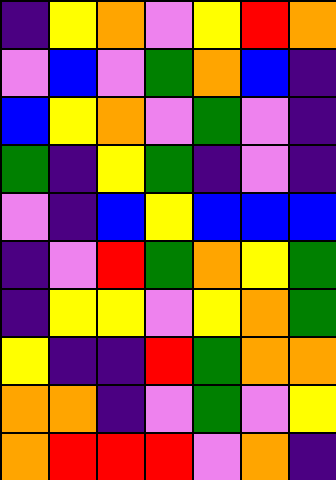[["indigo", "yellow", "orange", "violet", "yellow", "red", "orange"], ["violet", "blue", "violet", "green", "orange", "blue", "indigo"], ["blue", "yellow", "orange", "violet", "green", "violet", "indigo"], ["green", "indigo", "yellow", "green", "indigo", "violet", "indigo"], ["violet", "indigo", "blue", "yellow", "blue", "blue", "blue"], ["indigo", "violet", "red", "green", "orange", "yellow", "green"], ["indigo", "yellow", "yellow", "violet", "yellow", "orange", "green"], ["yellow", "indigo", "indigo", "red", "green", "orange", "orange"], ["orange", "orange", "indigo", "violet", "green", "violet", "yellow"], ["orange", "red", "red", "red", "violet", "orange", "indigo"]]